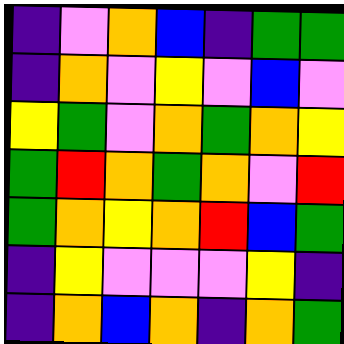[["indigo", "violet", "orange", "blue", "indigo", "green", "green"], ["indigo", "orange", "violet", "yellow", "violet", "blue", "violet"], ["yellow", "green", "violet", "orange", "green", "orange", "yellow"], ["green", "red", "orange", "green", "orange", "violet", "red"], ["green", "orange", "yellow", "orange", "red", "blue", "green"], ["indigo", "yellow", "violet", "violet", "violet", "yellow", "indigo"], ["indigo", "orange", "blue", "orange", "indigo", "orange", "green"]]